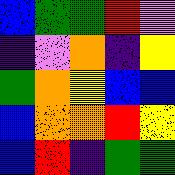[["blue", "green", "green", "red", "violet"], ["indigo", "violet", "orange", "indigo", "yellow"], ["green", "orange", "yellow", "blue", "blue"], ["blue", "orange", "orange", "red", "yellow"], ["blue", "red", "indigo", "green", "green"]]